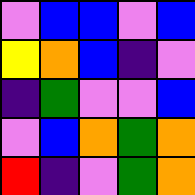[["violet", "blue", "blue", "violet", "blue"], ["yellow", "orange", "blue", "indigo", "violet"], ["indigo", "green", "violet", "violet", "blue"], ["violet", "blue", "orange", "green", "orange"], ["red", "indigo", "violet", "green", "orange"]]